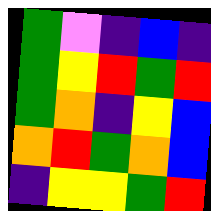[["green", "violet", "indigo", "blue", "indigo"], ["green", "yellow", "red", "green", "red"], ["green", "orange", "indigo", "yellow", "blue"], ["orange", "red", "green", "orange", "blue"], ["indigo", "yellow", "yellow", "green", "red"]]